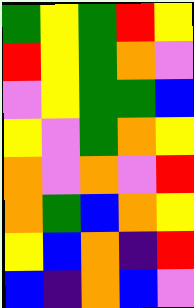[["green", "yellow", "green", "red", "yellow"], ["red", "yellow", "green", "orange", "violet"], ["violet", "yellow", "green", "green", "blue"], ["yellow", "violet", "green", "orange", "yellow"], ["orange", "violet", "orange", "violet", "red"], ["orange", "green", "blue", "orange", "yellow"], ["yellow", "blue", "orange", "indigo", "red"], ["blue", "indigo", "orange", "blue", "violet"]]